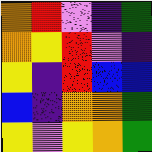[["orange", "red", "violet", "indigo", "green"], ["orange", "yellow", "red", "violet", "indigo"], ["yellow", "indigo", "red", "blue", "blue"], ["blue", "indigo", "orange", "orange", "green"], ["yellow", "violet", "yellow", "orange", "green"]]